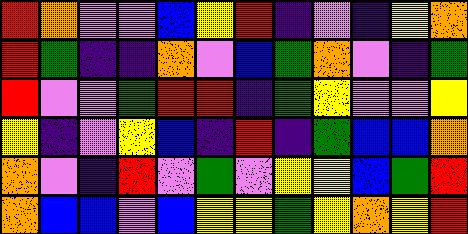[["red", "orange", "violet", "violet", "blue", "yellow", "red", "indigo", "violet", "indigo", "yellow", "orange"], ["red", "green", "indigo", "indigo", "orange", "violet", "blue", "green", "orange", "violet", "indigo", "green"], ["red", "violet", "violet", "green", "red", "red", "indigo", "green", "yellow", "violet", "violet", "yellow"], ["yellow", "indigo", "violet", "yellow", "blue", "indigo", "red", "indigo", "green", "blue", "blue", "orange"], ["orange", "violet", "indigo", "red", "violet", "green", "violet", "yellow", "yellow", "blue", "green", "red"], ["orange", "blue", "blue", "violet", "blue", "yellow", "yellow", "green", "yellow", "orange", "yellow", "red"]]